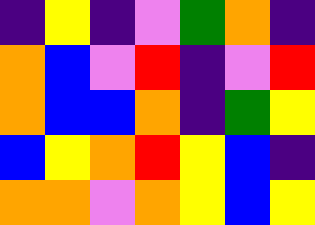[["indigo", "yellow", "indigo", "violet", "green", "orange", "indigo"], ["orange", "blue", "violet", "red", "indigo", "violet", "red"], ["orange", "blue", "blue", "orange", "indigo", "green", "yellow"], ["blue", "yellow", "orange", "red", "yellow", "blue", "indigo"], ["orange", "orange", "violet", "orange", "yellow", "blue", "yellow"]]